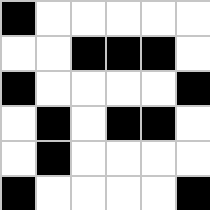[["black", "white", "white", "white", "white", "white"], ["white", "white", "black", "black", "black", "white"], ["black", "white", "white", "white", "white", "black"], ["white", "black", "white", "black", "black", "white"], ["white", "black", "white", "white", "white", "white"], ["black", "white", "white", "white", "white", "black"]]